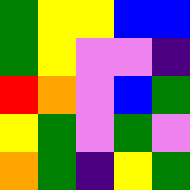[["green", "yellow", "yellow", "blue", "blue"], ["green", "yellow", "violet", "violet", "indigo"], ["red", "orange", "violet", "blue", "green"], ["yellow", "green", "violet", "green", "violet"], ["orange", "green", "indigo", "yellow", "green"]]